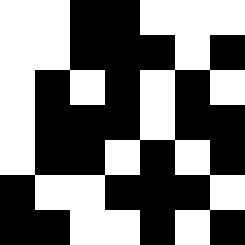[["white", "white", "black", "black", "white", "white", "white"], ["white", "white", "black", "black", "black", "white", "black"], ["white", "black", "white", "black", "white", "black", "white"], ["white", "black", "black", "black", "white", "black", "black"], ["white", "black", "black", "white", "black", "white", "black"], ["black", "white", "white", "black", "black", "black", "white"], ["black", "black", "white", "white", "black", "white", "black"]]